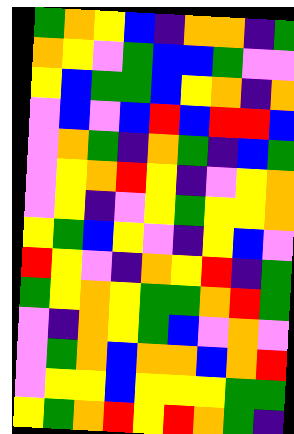[["green", "orange", "yellow", "blue", "indigo", "orange", "orange", "indigo", "green"], ["orange", "yellow", "violet", "green", "blue", "blue", "green", "violet", "violet"], ["yellow", "blue", "green", "green", "blue", "yellow", "orange", "indigo", "orange"], ["violet", "blue", "violet", "blue", "red", "blue", "red", "red", "blue"], ["violet", "orange", "green", "indigo", "orange", "green", "indigo", "blue", "green"], ["violet", "yellow", "orange", "red", "yellow", "indigo", "violet", "yellow", "orange"], ["violet", "yellow", "indigo", "violet", "yellow", "green", "yellow", "yellow", "orange"], ["yellow", "green", "blue", "yellow", "violet", "indigo", "yellow", "blue", "violet"], ["red", "yellow", "violet", "indigo", "orange", "yellow", "red", "indigo", "green"], ["green", "yellow", "orange", "yellow", "green", "green", "orange", "red", "green"], ["violet", "indigo", "orange", "yellow", "green", "blue", "violet", "orange", "violet"], ["violet", "green", "orange", "blue", "orange", "orange", "blue", "orange", "red"], ["violet", "yellow", "yellow", "blue", "yellow", "yellow", "yellow", "green", "green"], ["yellow", "green", "orange", "red", "yellow", "red", "orange", "green", "indigo"]]